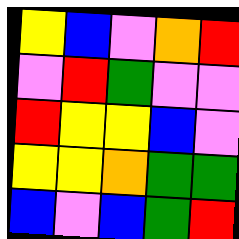[["yellow", "blue", "violet", "orange", "red"], ["violet", "red", "green", "violet", "violet"], ["red", "yellow", "yellow", "blue", "violet"], ["yellow", "yellow", "orange", "green", "green"], ["blue", "violet", "blue", "green", "red"]]